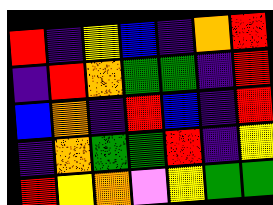[["red", "indigo", "yellow", "blue", "indigo", "orange", "red"], ["indigo", "red", "orange", "green", "green", "indigo", "red"], ["blue", "orange", "indigo", "red", "blue", "indigo", "red"], ["indigo", "orange", "green", "green", "red", "indigo", "yellow"], ["red", "yellow", "orange", "violet", "yellow", "green", "green"]]